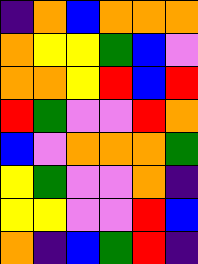[["indigo", "orange", "blue", "orange", "orange", "orange"], ["orange", "yellow", "yellow", "green", "blue", "violet"], ["orange", "orange", "yellow", "red", "blue", "red"], ["red", "green", "violet", "violet", "red", "orange"], ["blue", "violet", "orange", "orange", "orange", "green"], ["yellow", "green", "violet", "violet", "orange", "indigo"], ["yellow", "yellow", "violet", "violet", "red", "blue"], ["orange", "indigo", "blue", "green", "red", "indigo"]]